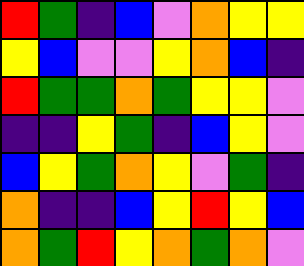[["red", "green", "indigo", "blue", "violet", "orange", "yellow", "yellow"], ["yellow", "blue", "violet", "violet", "yellow", "orange", "blue", "indigo"], ["red", "green", "green", "orange", "green", "yellow", "yellow", "violet"], ["indigo", "indigo", "yellow", "green", "indigo", "blue", "yellow", "violet"], ["blue", "yellow", "green", "orange", "yellow", "violet", "green", "indigo"], ["orange", "indigo", "indigo", "blue", "yellow", "red", "yellow", "blue"], ["orange", "green", "red", "yellow", "orange", "green", "orange", "violet"]]